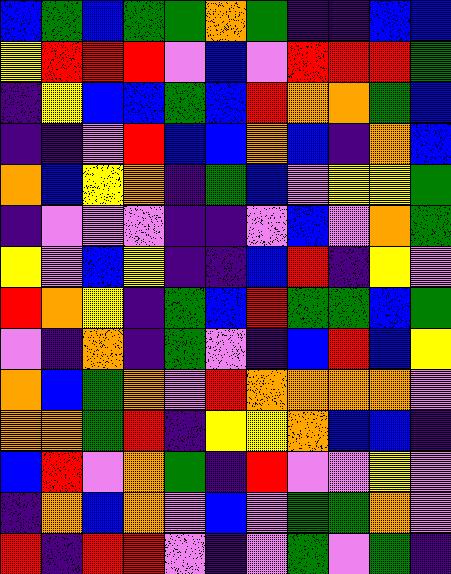[["blue", "green", "blue", "green", "green", "orange", "green", "indigo", "indigo", "blue", "blue"], ["yellow", "red", "red", "red", "violet", "blue", "violet", "red", "red", "red", "green"], ["indigo", "yellow", "blue", "blue", "green", "blue", "red", "orange", "orange", "green", "blue"], ["indigo", "indigo", "violet", "red", "blue", "blue", "orange", "blue", "indigo", "orange", "blue"], ["orange", "blue", "yellow", "orange", "indigo", "green", "blue", "violet", "yellow", "yellow", "green"], ["indigo", "violet", "violet", "violet", "indigo", "indigo", "violet", "blue", "violet", "orange", "green"], ["yellow", "violet", "blue", "yellow", "indigo", "indigo", "blue", "red", "indigo", "yellow", "violet"], ["red", "orange", "yellow", "indigo", "green", "blue", "red", "green", "green", "blue", "green"], ["violet", "indigo", "orange", "indigo", "green", "violet", "indigo", "blue", "red", "blue", "yellow"], ["orange", "blue", "green", "orange", "violet", "red", "orange", "orange", "orange", "orange", "violet"], ["orange", "orange", "green", "red", "indigo", "yellow", "yellow", "orange", "blue", "blue", "indigo"], ["blue", "red", "violet", "orange", "green", "indigo", "red", "violet", "violet", "yellow", "violet"], ["indigo", "orange", "blue", "orange", "violet", "blue", "violet", "green", "green", "orange", "violet"], ["red", "indigo", "red", "red", "violet", "indigo", "violet", "green", "violet", "green", "indigo"]]